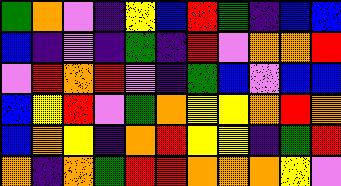[["green", "orange", "violet", "indigo", "yellow", "blue", "red", "green", "indigo", "blue", "blue"], ["blue", "indigo", "violet", "indigo", "green", "indigo", "red", "violet", "orange", "orange", "red"], ["violet", "red", "orange", "red", "violet", "indigo", "green", "blue", "violet", "blue", "blue"], ["blue", "yellow", "red", "violet", "green", "orange", "yellow", "yellow", "orange", "red", "orange"], ["blue", "orange", "yellow", "indigo", "orange", "red", "yellow", "yellow", "indigo", "green", "red"], ["orange", "indigo", "orange", "green", "red", "red", "orange", "orange", "orange", "yellow", "violet"]]